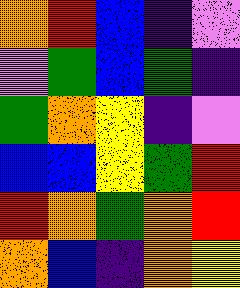[["orange", "red", "blue", "indigo", "violet"], ["violet", "green", "blue", "green", "indigo"], ["green", "orange", "yellow", "indigo", "violet"], ["blue", "blue", "yellow", "green", "red"], ["red", "orange", "green", "orange", "red"], ["orange", "blue", "indigo", "orange", "yellow"]]